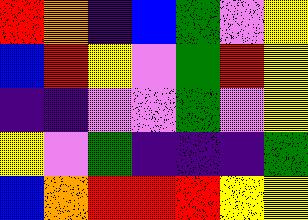[["red", "orange", "indigo", "blue", "green", "violet", "yellow"], ["blue", "red", "yellow", "violet", "green", "red", "yellow"], ["indigo", "indigo", "violet", "violet", "green", "violet", "yellow"], ["yellow", "violet", "green", "indigo", "indigo", "indigo", "green"], ["blue", "orange", "red", "red", "red", "yellow", "yellow"]]